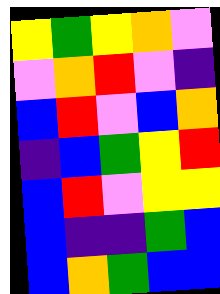[["yellow", "green", "yellow", "orange", "violet"], ["violet", "orange", "red", "violet", "indigo"], ["blue", "red", "violet", "blue", "orange"], ["indigo", "blue", "green", "yellow", "red"], ["blue", "red", "violet", "yellow", "yellow"], ["blue", "indigo", "indigo", "green", "blue"], ["blue", "orange", "green", "blue", "blue"]]